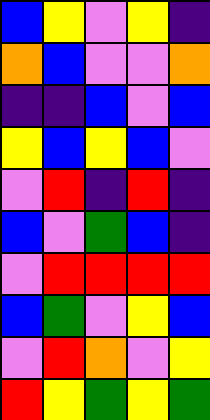[["blue", "yellow", "violet", "yellow", "indigo"], ["orange", "blue", "violet", "violet", "orange"], ["indigo", "indigo", "blue", "violet", "blue"], ["yellow", "blue", "yellow", "blue", "violet"], ["violet", "red", "indigo", "red", "indigo"], ["blue", "violet", "green", "blue", "indigo"], ["violet", "red", "red", "red", "red"], ["blue", "green", "violet", "yellow", "blue"], ["violet", "red", "orange", "violet", "yellow"], ["red", "yellow", "green", "yellow", "green"]]